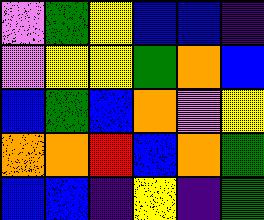[["violet", "green", "yellow", "blue", "blue", "indigo"], ["violet", "yellow", "yellow", "green", "orange", "blue"], ["blue", "green", "blue", "orange", "violet", "yellow"], ["orange", "orange", "red", "blue", "orange", "green"], ["blue", "blue", "indigo", "yellow", "indigo", "green"]]